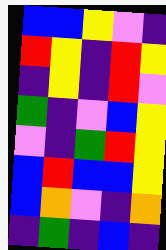[["blue", "blue", "yellow", "violet", "indigo"], ["red", "yellow", "indigo", "red", "yellow"], ["indigo", "yellow", "indigo", "red", "violet"], ["green", "indigo", "violet", "blue", "yellow"], ["violet", "indigo", "green", "red", "yellow"], ["blue", "red", "blue", "blue", "yellow"], ["blue", "orange", "violet", "indigo", "orange"], ["indigo", "green", "indigo", "blue", "indigo"]]